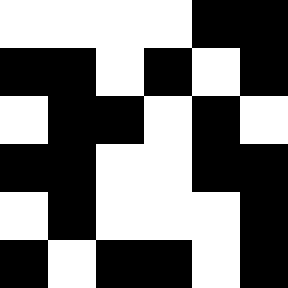[["white", "white", "white", "white", "black", "black"], ["black", "black", "white", "black", "white", "black"], ["white", "black", "black", "white", "black", "white"], ["black", "black", "white", "white", "black", "black"], ["white", "black", "white", "white", "white", "black"], ["black", "white", "black", "black", "white", "black"]]